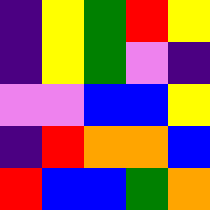[["indigo", "yellow", "green", "red", "yellow"], ["indigo", "yellow", "green", "violet", "indigo"], ["violet", "violet", "blue", "blue", "yellow"], ["indigo", "red", "orange", "orange", "blue"], ["red", "blue", "blue", "green", "orange"]]